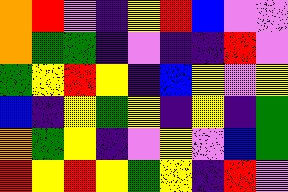[["orange", "red", "violet", "indigo", "yellow", "red", "blue", "violet", "violet"], ["orange", "green", "green", "indigo", "violet", "indigo", "indigo", "red", "violet"], ["green", "yellow", "red", "yellow", "indigo", "blue", "yellow", "violet", "yellow"], ["blue", "indigo", "yellow", "green", "yellow", "indigo", "yellow", "indigo", "green"], ["orange", "green", "yellow", "indigo", "violet", "yellow", "violet", "blue", "green"], ["red", "yellow", "red", "yellow", "green", "yellow", "indigo", "red", "violet"]]